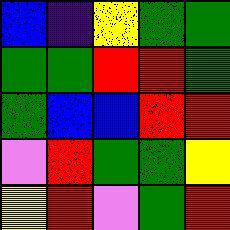[["blue", "indigo", "yellow", "green", "green"], ["green", "green", "red", "red", "green"], ["green", "blue", "blue", "red", "red"], ["violet", "red", "green", "green", "yellow"], ["yellow", "red", "violet", "green", "red"]]